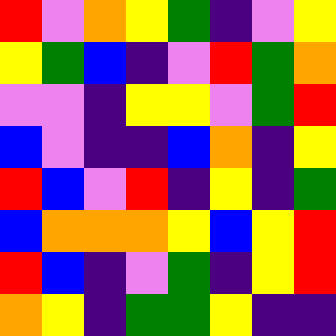[["red", "violet", "orange", "yellow", "green", "indigo", "violet", "yellow"], ["yellow", "green", "blue", "indigo", "violet", "red", "green", "orange"], ["violet", "violet", "indigo", "yellow", "yellow", "violet", "green", "red"], ["blue", "violet", "indigo", "indigo", "blue", "orange", "indigo", "yellow"], ["red", "blue", "violet", "red", "indigo", "yellow", "indigo", "green"], ["blue", "orange", "orange", "orange", "yellow", "blue", "yellow", "red"], ["red", "blue", "indigo", "violet", "green", "indigo", "yellow", "red"], ["orange", "yellow", "indigo", "green", "green", "yellow", "indigo", "indigo"]]